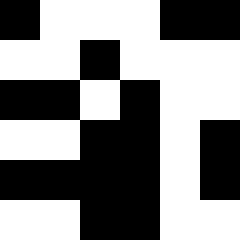[["black", "white", "white", "white", "black", "black"], ["white", "white", "black", "white", "white", "white"], ["black", "black", "white", "black", "white", "white"], ["white", "white", "black", "black", "white", "black"], ["black", "black", "black", "black", "white", "black"], ["white", "white", "black", "black", "white", "white"]]